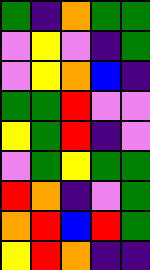[["green", "indigo", "orange", "green", "green"], ["violet", "yellow", "violet", "indigo", "green"], ["violet", "yellow", "orange", "blue", "indigo"], ["green", "green", "red", "violet", "violet"], ["yellow", "green", "red", "indigo", "violet"], ["violet", "green", "yellow", "green", "green"], ["red", "orange", "indigo", "violet", "green"], ["orange", "red", "blue", "red", "green"], ["yellow", "red", "orange", "indigo", "indigo"]]